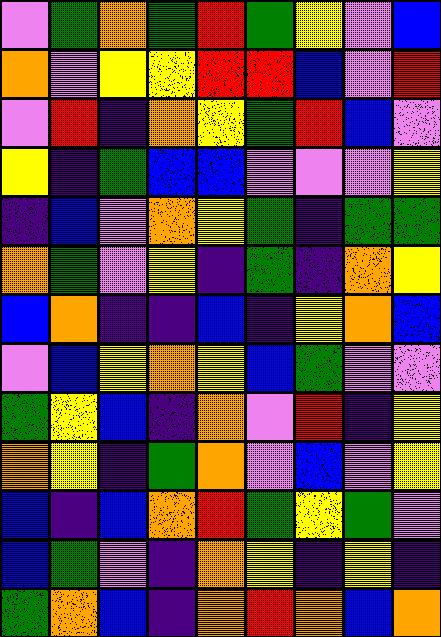[["violet", "green", "orange", "green", "red", "green", "yellow", "violet", "blue"], ["orange", "violet", "yellow", "yellow", "red", "red", "blue", "violet", "red"], ["violet", "red", "indigo", "orange", "yellow", "green", "red", "blue", "violet"], ["yellow", "indigo", "green", "blue", "blue", "violet", "violet", "violet", "yellow"], ["indigo", "blue", "violet", "orange", "yellow", "green", "indigo", "green", "green"], ["orange", "green", "violet", "yellow", "indigo", "green", "indigo", "orange", "yellow"], ["blue", "orange", "indigo", "indigo", "blue", "indigo", "yellow", "orange", "blue"], ["violet", "blue", "yellow", "orange", "yellow", "blue", "green", "violet", "violet"], ["green", "yellow", "blue", "indigo", "orange", "violet", "red", "indigo", "yellow"], ["orange", "yellow", "indigo", "green", "orange", "violet", "blue", "violet", "yellow"], ["blue", "indigo", "blue", "orange", "red", "green", "yellow", "green", "violet"], ["blue", "green", "violet", "indigo", "orange", "yellow", "indigo", "yellow", "indigo"], ["green", "orange", "blue", "indigo", "orange", "red", "orange", "blue", "orange"]]